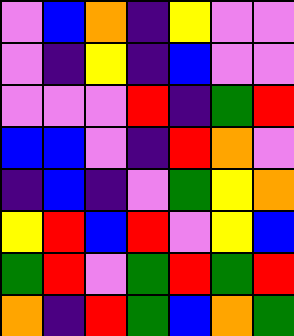[["violet", "blue", "orange", "indigo", "yellow", "violet", "violet"], ["violet", "indigo", "yellow", "indigo", "blue", "violet", "violet"], ["violet", "violet", "violet", "red", "indigo", "green", "red"], ["blue", "blue", "violet", "indigo", "red", "orange", "violet"], ["indigo", "blue", "indigo", "violet", "green", "yellow", "orange"], ["yellow", "red", "blue", "red", "violet", "yellow", "blue"], ["green", "red", "violet", "green", "red", "green", "red"], ["orange", "indigo", "red", "green", "blue", "orange", "green"]]